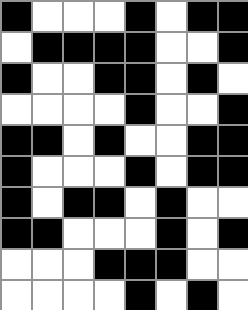[["black", "white", "white", "white", "black", "white", "black", "black"], ["white", "black", "black", "black", "black", "white", "white", "black"], ["black", "white", "white", "black", "black", "white", "black", "white"], ["white", "white", "white", "white", "black", "white", "white", "black"], ["black", "black", "white", "black", "white", "white", "black", "black"], ["black", "white", "white", "white", "black", "white", "black", "black"], ["black", "white", "black", "black", "white", "black", "white", "white"], ["black", "black", "white", "white", "white", "black", "white", "black"], ["white", "white", "white", "black", "black", "black", "white", "white"], ["white", "white", "white", "white", "black", "white", "black", "white"]]